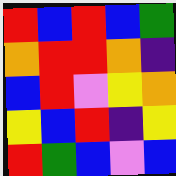[["red", "blue", "red", "blue", "green"], ["orange", "red", "red", "orange", "indigo"], ["blue", "red", "violet", "yellow", "orange"], ["yellow", "blue", "red", "indigo", "yellow"], ["red", "green", "blue", "violet", "blue"]]